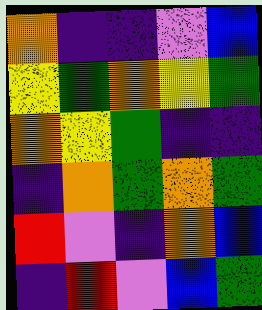[["orange", "indigo", "indigo", "violet", "blue"], ["yellow", "green", "orange", "yellow", "green"], ["orange", "yellow", "green", "indigo", "indigo"], ["indigo", "orange", "green", "orange", "green"], ["red", "violet", "indigo", "orange", "blue"], ["indigo", "red", "violet", "blue", "green"]]